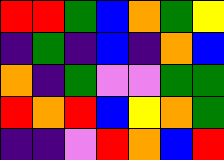[["red", "red", "green", "blue", "orange", "green", "yellow"], ["indigo", "green", "indigo", "blue", "indigo", "orange", "blue"], ["orange", "indigo", "green", "violet", "violet", "green", "green"], ["red", "orange", "red", "blue", "yellow", "orange", "green"], ["indigo", "indigo", "violet", "red", "orange", "blue", "red"]]